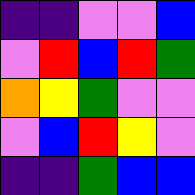[["indigo", "indigo", "violet", "violet", "blue"], ["violet", "red", "blue", "red", "green"], ["orange", "yellow", "green", "violet", "violet"], ["violet", "blue", "red", "yellow", "violet"], ["indigo", "indigo", "green", "blue", "blue"]]